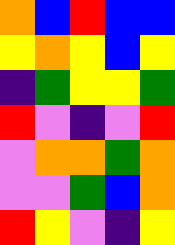[["orange", "blue", "red", "blue", "blue"], ["yellow", "orange", "yellow", "blue", "yellow"], ["indigo", "green", "yellow", "yellow", "green"], ["red", "violet", "indigo", "violet", "red"], ["violet", "orange", "orange", "green", "orange"], ["violet", "violet", "green", "blue", "orange"], ["red", "yellow", "violet", "indigo", "yellow"]]